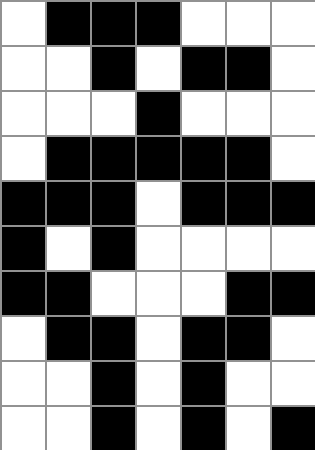[["white", "black", "black", "black", "white", "white", "white"], ["white", "white", "black", "white", "black", "black", "white"], ["white", "white", "white", "black", "white", "white", "white"], ["white", "black", "black", "black", "black", "black", "white"], ["black", "black", "black", "white", "black", "black", "black"], ["black", "white", "black", "white", "white", "white", "white"], ["black", "black", "white", "white", "white", "black", "black"], ["white", "black", "black", "white", "black", "black", "white"], ["white", "white", "black", "white", "black", "white", "white"], ["white", "white", "black", "white", "black", "white", "black"]]